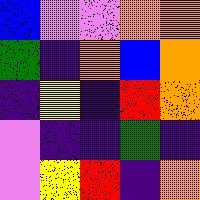[["blue", "violet", "violet", "orange", "orange"], ["green", "indigo", "orange", "blue", "orange"], ["indigo", "yellow", "indigo", "red", "orange"], ["violet", "indigo", "indigo", "green", "indigo"], ["violet", "yellow", "red", "indigo", "orange"]]